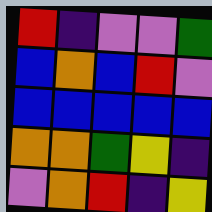[["red", "indigo", "violet", "violet", "green"], ["blue", "orange", "blue", "red", "violet"], ["blue", "blue", "blue", "blue", "blue"], ["orange", "orange", "green", "yellow", "indigo"], ["violet", "orange", "red", "indigo", "yellow"]]